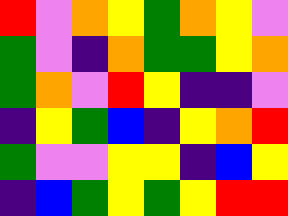[["red", "violet", "orange", "yellow", "green", "orange", "yellow", "violet"], ["green", "violet", "indigo", "orange", "green", "green", "yellow", "orange"], ["green", "orange", "violet", "red", "yellow", "indigo", "indigo", "violet"], ["indigo", "yellow", "green", "blue", "indigo", "yellow", "orange", "red"], ["green", "violet", "violet", "yellow", "yellow", "indigo", "blue", "yellow"], ["indigo", "blue", "green", "yellow", "green", "yellow", "red", "red"]]